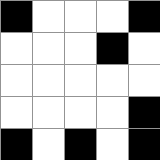[["black", "white", "white", "white", "black"], ["white", "white", "white", "black", "white"], ["white", "white", "white", "white", "white"], ["white", "white", "white", "white", "black"], ["black", "white", "black", "white", "black"]]